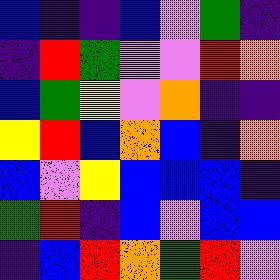[["blue", "indigo", "indigo", "blue", "violet", "green", "indigo"], ["indigo", "red", "green", "violet", "violet", "red", "orange"], ["blue", "green", "yellow", "violet", "orange", "indigo", "indigo"], ["yellow", "red", "blue", "orange", "blue", "indigo", "orange"], ["blue", "violet", "yellow", "blue", "blue", "blue", "indigo"], ["green", "red", "indigo", "blue", "violet", "blue", "blue"], ["indigo", "blue", "red", "orange", "green", "red", "violet"]]